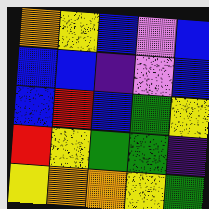[["orange", "yellow", "blue", "violet", "blue"], ["blue", "blue", "indigo", "violet", "blue"], ["blue", "red", "blue", "green", "yellow"], ["red", "yellow", "green", "green", "indigo"], ["yellow", "orange", "orange", "yellow", "green"]]